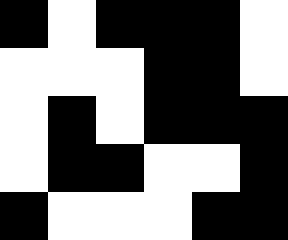[["black", "white", "black", "black", "black", "white"], ["white", "white", "white", "black", "black", "white"], ["white", "black", "white", "black", "black", "black"], ["white", "black", "black", "white", "white", "black"], ["black", "white", "white", "white", "black", "black"]]